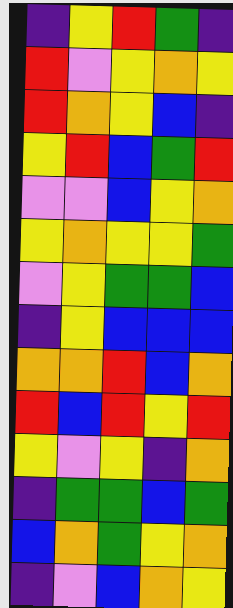[["indigo", "yellow", "red", "green", "indigo"], ["red", "violet", "yellow", "orange", "yellow"], ["red", "orange", "yellow", "blue", "indigo"], ["yellow", "red", "blue", "green", "red"], ["violet", "violet", "blue", "yellow", "orange"], ["yellow", "orange", "yellow", "yellow", "green"], ["violet", "yellow", "green", "green", "blue"], ["indigo", "yellow", "blue", "blue", "blue"], ["orange", "orange", "red", "blue", "orange"], ["red", "blue", "red", "yellow", "red"], ["yellow", "violet", "yellow", "indigo", "orange"], ["indigo", "green", "green", "blue", "green"], ["blue", "orange", "green", "yellow", "orange"], ["indigo", "violet", "blue", "orange", "yellow"]]